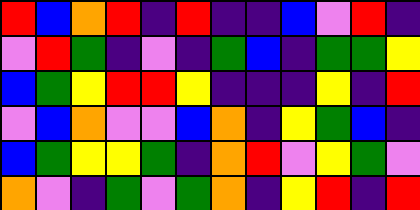[["red", "blue", "orange", "red", "indigo", "red", "indigo", "indigo", "blue", "violet", "red", "indigo"], ["violet", "red", "green", "indigo", "violet", "indigo", "green", "blue", "indigo", "green", "green", "yellow"], ["blue", "green", "yellow", "red", "red", "yellow", "indigo", "indigo", "indigo", "yellow", "indigo", "red"], ["violet", "blue", "orange", "violet", "violet", "blue", "orange", "indigo", "yellow", "green", "blue", "indigo"], ["blue", "green", "yellow", "yellow", "green", "indigo", "orange", "red", "violet", "yellow", "green", "violet"], ["orange", "violet", "indigo", "green", "violet", "green", "orange", "indigo", "yellow", "red", "indigo", "red"]]